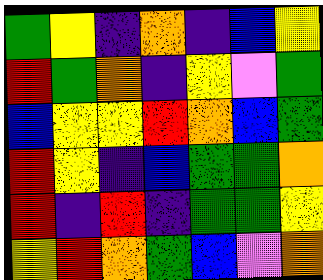[["green", "yellow", "indigo", "orange", "indigo", "blue", "yellow"], ["red", "green", "orange", "indigo", "yellow", "violet", "green"], ["blue", "yellow", "yellow", "red", "orange", "blue", "green"], ["red", "yellow", "indigo", "blue", "green", "green", "orange"], ["red", "indigo", "red", "indigo", "green", "green", "yellow"], ["yellow", "red", "orange", "green", "blue", "violet", "orange"]]